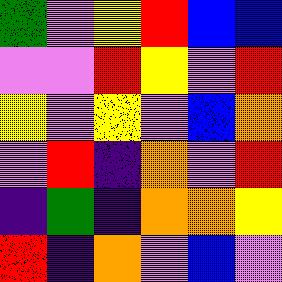[["green", "violet", "yellow", "red", "blue", "blue"], ["violet", "violet", "red", "yellow", "violet", "red"], ["yellow", "violet", "yellow", "violet", "blue", "orange"], ["violet", "red", "indigo", "orange", "violet", "red"], ["indigo", "green", "indigo", "orange", "orange", "yellow"], ["red", "indigo", "orange", "violet", "blue", "violet"]]